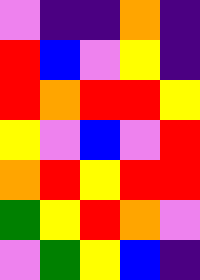[["violet", "indigo", "indigo", "orange", "indigo"], ["red", "blue", "violet", "yellow", "indigo"], ["red", "orange", "red", "red", "yellow"], ["yellow", "violet", "blue", "violet", "red"], ["orange", "red", "yellow", "red", "red"], ["green", "yellow", "red", "orange", "violet"], ["violet", "green", "yellow", "blue", "indigo"]]